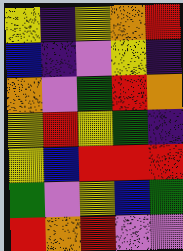[["yellow", "indigo", "yellow", "orange", "red"], ["blue", "indigo", "violet", "yellow", "indigo"], ["orange", "violet", "green", "red", "orange"], ["yellow", "red", "yellow", "green", "indigo"], ["yellow", "blue", "red", "red", "red"], ["green", "violet", "yellow", "blue", "green"], ["red", "orange", "red", "violet", "violet"]]